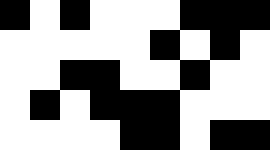[["black", "white", "black", "white", "white", "white", "black", "black", "black"], ["white", "white", "white", "white", "white", "black", "white", "black", "white"], ["white", "white", "black", "black", "white", "white", "black", "white", "white"], ["white", "black", "white", "black", "black", "black", "white", "white", "white"], ["white", "white", "white", "white", "black", "black", "white", "black", "black"]]